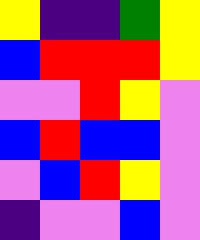[["yellow", "indigo", "indigo", "green", "yellow"], ["blue", "red", "red", "red", "yellow"], ["violet", "violet", "red", "yellow", "violet"], ["blue", "red", "blue", "blue", "violet"], ["violet", "blue", "red", "yellow", "violet"], ["indigo", "violet", "violet", "blue", "violet"]]